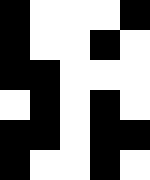[["black", "white", "white", "white", "black"], ["black", "white", "white", "black", "white"], ["black", "black", "white", "white", "white"], ["white", "black", "white", "black", "white"], ["black", "black", "white", "black", "black"], ["black", "white", "white", "black", "white"]]